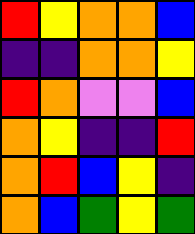[["red", "yellow", "orange", "orange", "blue"], ["indigo", "indigo", "orange", "orange", "yellow"], ["red", "orange", "violet", "violet", "blue"], ["orange", "yellow", "indigo", "indigo", "red"], ["orange", "red", "blue", "yellow", "indigo"], ["orange", "blue", "green", "yellow", "green"]]